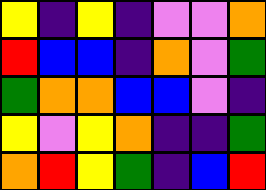[["yellow", "indigo", "yellow", "indigo", "violet", "violet", "orange"], ["red", "blue", "blue", "indigo", "orange", "violet", "green"], ["green", "orange", "orange", "blue", "blue", "violet", "indigo"], ["yellow", "violet", "yellow", "orange", "indigo", "indigo", "green"], ["orange", "red", "yellow", "green", "indigo", "blue", "red"]]